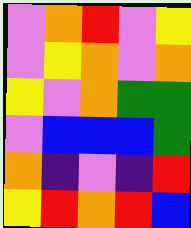[["violet", "orange", "red", "violet", "yellow"], ["violet", "yellow", "orange", "violet", "orange"], ["yellow", "violet", "orange", "green", "green"], ["violet", "blue", "blue", "blue", "green"], ["orange", "indigo", "violet", "indigo", "red"], ["yellow", "red", "orange", "red", "blue"]]